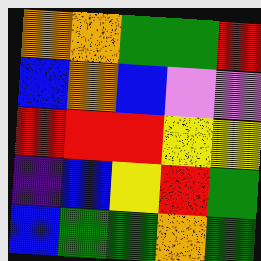[["orange", "orange", "green", "green", "red"], ["blue", "orange", "blue", "violet", "violet"], ["red", "red", "red", "yellow", "yellow"], ["indigo", "blue", "yellow", "red", "green"], ["blue", "green", "green", "orange", "green"]]